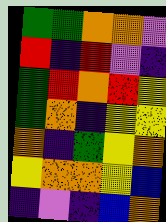[["green", "green", "orange", "orange", "violet"], ["red", "indigo", "red", "violet", "indigo"], ["green", "red", "orange", "red", "yellow"], ["green", "orange", "indigo", "yellow", "yellow"], ["orange", "indigo", "green", "yellow", "orange"], ["yellow", "orange", "orange", "yellow", "blue"], ["indigo", "violet", "indigo", "blue", "orange"]]